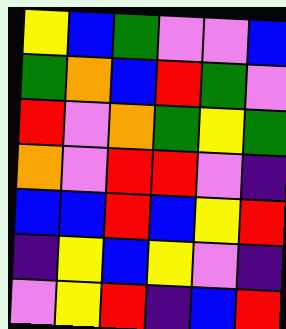[["yellow", "blue", "green", "violet", "violet", "blue"], ["green", "orange", "blue", "red", "green", "violet"], ["red", "violet", "orange", "green", "yellow", "green"], ["orange", "violet", "red", "red", "violet", "indigo"], ["blue", "blue", "red", "blue", "yellow", "red"], ["indigo", "yellow", "blue", "yellow", "violet", "indigo"], ["violet", "yellow", "red", "indigo", "blue", "red"]]